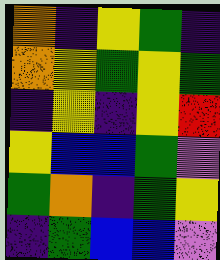[["orange", "indigo", "yellow", "green", "indigo"], ["orange", "yellow", "green", "yellow", "green"], ["indigo", "yellow", "indigo", "yellow", "red"], ["yellow", "blue", "blue", "green", "violet"], ["green", "orange", "indigo", "green", "yellow"], ["indigo", "green", "blue", "blue", "violet"]]